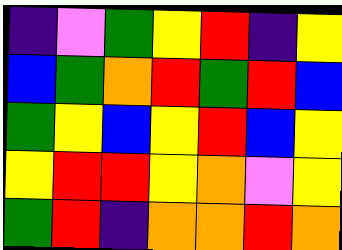[["indigo", "violet", "green", "yellow", "red", "indigo", "yellow"], ["blue", "green", "orange", "red", "green", "red", "blue"], ["green", "yellow", "blue", "yellow", "red", "blue", "yellow"], ["yellow", "red", "red", "yellow", "orange", "violet", "yellow"], ["green", "red", "indigo", "orange", "orange", "red", "orange"]]